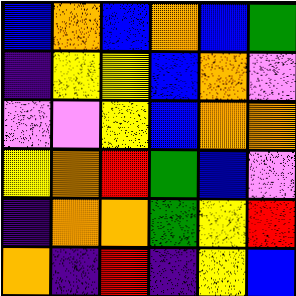[["blue", "orange", "blue", "orange", "blue", "green"], ["indigo", "yellow", "yellow", "blue", "orange", "violet"], ["violet", "violet", "yellow", "blue", "orange", "orange"], ["yellow", "orange", "red", "green", "blue", "violet"], ["indigo", "orange", "orange", "green", "yellow", "red"], ["orange", "indigo", "red", "indigo", "yellow", "blue"]]